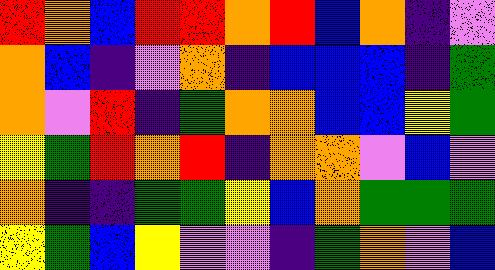[["red", "orange", "blue", "red", "red", "orange", "red", "blue", "orange", "indigo", "violet"], ["orange", "blue", "indigo", "violet", "orange", "indigo", "blue", "blue", "blue", "indigo", "green"], ["orange", "violet", "red", "indigo", "green", "orange", "orange", "blue", "blue", "yellow", "green"], ["yellow", "green", "red", "orange", "red", "indigo", "orange", "orange", "violet", "blue", "violet"], ["orange", "indigo", "indigo", "green", "green", "yellow", "blue", "orange", "green", "green", "green"], ["yellow", "green", "blue", "yellow", "violet", "violet", "indigo", "green", "orange", "violet", "blue"]]